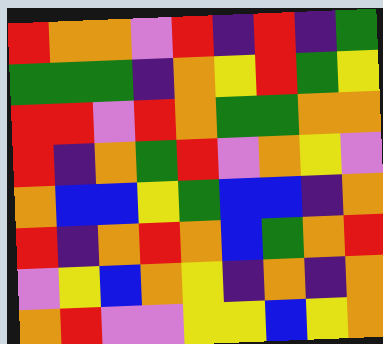[["red", "orange", "orange", "violet", "red", "indigo", "red", "indigo", "green"], ["green", "green", "green", "indigo", "orange", "yellow", "red", "green", "yellow"], ["red", "red", "violet", "red", "orange", "green", "green", "orange", "orange"], ["red", "indigo", "orange", "green", "red", "violet", "orange", "yellow", "violet"], ["orange", "blue", "blue", "yellow", "green", "blue", "blue", "indigo", "orange"], ["red", "indigo", "orange", "red", "orange", "blue", "green", "orange", "red"], ["violet", "yellow", "blue", "orange", "yellow", "indigo", "orange", "indigo", "orange"], ["orange", "red", "violet", "violet", "yellow", "yellow", "blue", "yellow", "orange"]]